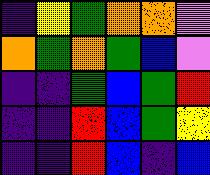[["indigo", "yellow", "green", "orange", "orange", "violet"], ["orange", "green", "orange", "green", "blue", "violet"], ["indigo", "indigo", "green", "blue", "green", "red"], ["indigo", "indigo", "red", "blue", "green", "yellow"], ["indigo", "indigo", "red", "blue", "indigo", "blue"]]